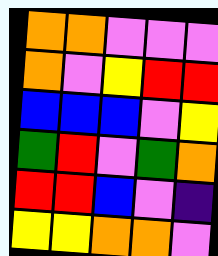[["orange", "orange", "violet", "violet", "violet"], ["orange", "violet", "yellow", "red", "red"], ["blue", "blue", "blue", "violet", "yellow"], ["green", "red", "violet", "green", "orange"], ["red", "red", "blue", "violet", "indigo"], ["yellow", "yellow", "orange", "orange", "violet"]]